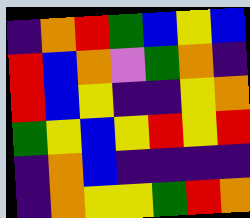[["indigo", "orange", "red", "green", "blue", "yellow", "blue"], ["red", "blue", "orange", "violet", "green", "orange", "indigo"], ["red", "blue", "yellow", "indigo", "indigo", "yellow", "orange"], ["green", "yellow", "blue", "yellow", "red", "yellow", "red"], ["indigo", "orange", "blue", "indigo", "indigo", "indigo", "indigo"], ["indigo", "orange", "yellow", "yellow", "green", "red", "orange"]]